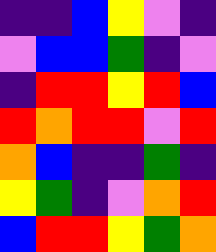[["indigo", "indigo", "blue", "yellow", "violet", "indigo"], ["violet", "blue", "blue", "green", "indigo", "violet"], ["indigo", "red", "red", "yellow", "red", "blue"], ["red", "orange", "red", "red", "violet", "red"], ["orange", "blue", "indigo", "indigo", "green", "indigo"], ["yellow", "green", "indigo", "violet", "orange", "red"], ["blue", "red", "red", "yellow", "green", "orange"]]